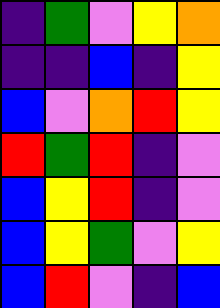[["indigo", "green", "violet", "yellow", "orange"], ["indigo", "indigo", "blue", "indigo", "yellow"], ["blue", "violet", "orange", "red", "yellow"], ["red", "green", "red", "indigo", "violet"], ["blue", "yellow", "red", "indigo", "violet"], ["blue", "yellow", "green", "violet", "yellow"], ["blue", "red", "violet", "indigo", "blue"]]